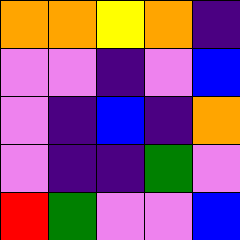[["orange", "orange", "yellow", "orange", "indigo"], ["violet", "violet", "indigo", "violet", "blue"], ["violet", "indigo", "blue", "indigo", "orange"], ["violet", "indigo", "indigo", "green", "violet"], ["red", "green", "violet", "violet", "blue"]]